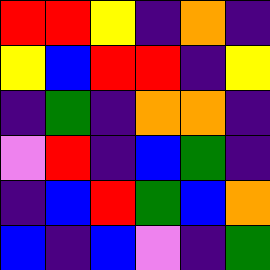[["red", "red", "yellow", "indigo", "orange", "indigo"], ["yellow", "blue", "red", "red", "indigo", "yellow"], ["indigo", "green", "indigo", "orange", "orange", "indigo"], ["violet", "red", "indigo", "blue", "green", "indigo"], ["indigo", "blue", "red", "green", "blue", "orange"], ["blue", "indigo", "blue", "violet", "indigo", "green"]]